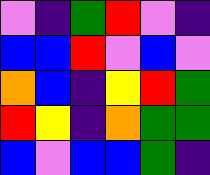[["violet", "indigo", "green", "red", "violet", "indigo"], ["blue", "blue", "red", "violet", "blue", "violet"], ["orange", "blue", "indigo", "yellow", "red", "green"], ["red", "yellow", "indigo", "orange", "green", "green"], ["blue", "violet", "blue", "blue", "green", "indigo"]]